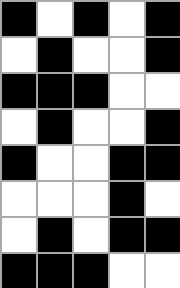[["black", "white", "black", "white", "black"], ["white", "black", "white", "white", "black"], ["black", "black", "black", "white", "white"], ["white", "black", "white", "white", "black"], ["black", "white", "white", "black", "black"], ["white", "white", "white", "black", "white"], ["white", "black", "white", "black", "black"], ["black", "black", "black", "white", "white"]]